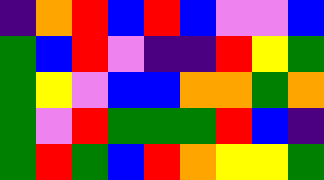[["indigo", "orange", "red", "blue", "red", "blue", "violet", "violet", "blue"], ["green", "blue", "red", "violet", "indigo", "indigo", "red", "yellow", "green"], ["green", "yellow", "violet", "blue", "blue", "orange", "orange", "green", "orange"], ["green", "violet", "red", "green", "green", "green", "red", "blue", "indigo"], ["green", "red", "green", "blue", "red", "orange", "yellow", "yellow", "green"]]